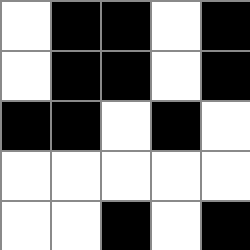[["white", "black", "black", "white", "black"], ["white", "black", "black", "white", "black"], ["black", "black", "white", "black", "white"], ["white", "white", "white", "white", "white"], ["white", "white", "black", "white", "black"]]